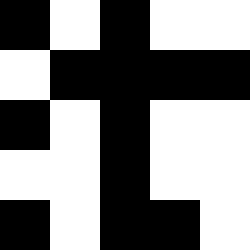[["black", "white", "black", "white", "white"], ["white", "black", "black", "black", "black"], ["black", "white", "black", "white", "white"], ["white", "white", "black", "white", "white"], ["black", "white", "black", "black", "white"]]